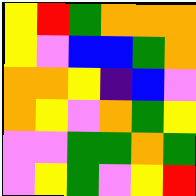[["yellow", "red", "green", "orange", "orange", "orange"], ["yellow", "violet", "blue", "blue", "green", "orange"], ["orange", "orange", "yellow", "indigo", "blue", "violet"], ["orange", "yellow", "violet", "orange", "green", "yellow"], ["violet", "violet", "green", "green", "orange", "green"], ["violet", "yellow", "green", "violet", "yellow", "red"]]